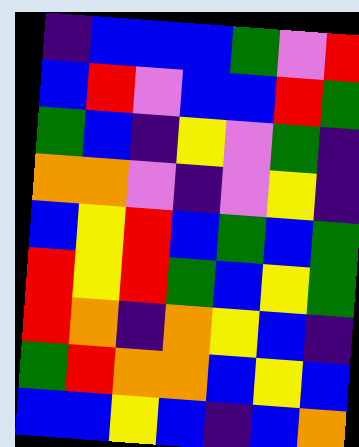[["indigo", "blue", "blue", "blue", "green", "violet", "red"], ["blue", "red", "violet", "blue", "blue", "red", "green"], ["green", "blue", "indigo", "yellow", "violet", "green", "indigo"], ["orange", "orange", "violet", "indigo", "violet", "yellow", "indigo"], ["blue", "yellow", "red", "blue", "green", "blue", "green"], ["red", "yellow", "red", "green", "blue", "yellow", "green"], ["red", "orange", "indigo", "orange", "yellow", "blue", "indigo"], ["green", "red", "orange", "orange", "blue", "yellow", "blue"], ["blue", "blue", "yellow", "blue", "indigo", "blue", "orange"]]